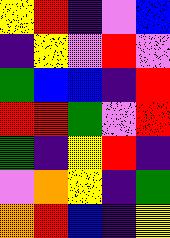[["yellow", "red", "indigo", "violet", "blue"], ["indigo", "yellow", "violet", "red", "violet"], ["green", "blue", "blue", "indigo", "red"], ["red", "red", "green", "violet", "red"], ["green", "indigo", "yellow", "red", "indigo"], ["violet", "orange", "yellow", "indigo", "green"], ["orange", "red", "blue", "indigo", "yellow"]]